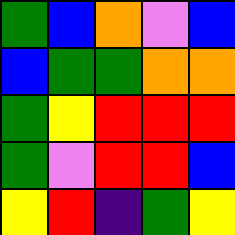[["green", "blue", "orange", "violet", "blue"], ["blue", "green", "green", "orange", "orange"], ["green", "yellow", "red", "red", "red"], ["green", "violet", "red", "red", "blue"], ["yellow", "red", "indigo", "green", "yellow"]]